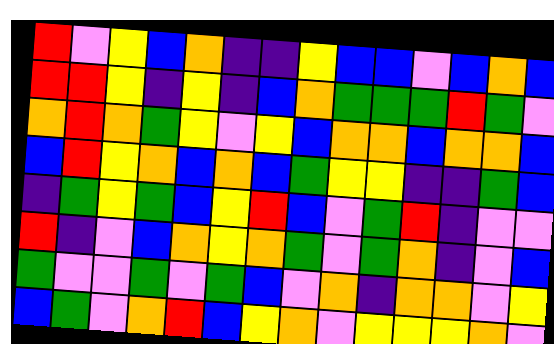[["red", "violet", "yellow", "blue", "orange", "indigo", "indigo", "yellow", "blue", "blue", "violet", "blue", "orange", "blue"], ["red", "red", "yellow", "indigo", "yellow", "indigo", "blue", "orange", "green", "green", "green", "red", "green", "violet"], ["orange", "red", "orange", "green", "yellow", "violet", "yellow", "blue", "orange", "orange", "blue", "orange", "orange", "blue"], ["blue", "red", "yellow", "orange", "blue", "orange", "blue", "green", "yellow", "yellow", "indigo", "indigo", "green", "blue"], ["indigo", "green", "yellow", "green", "blue", "yellow", "red", "blue", "violet", "green", "red", "indigo", "violet", "violet"], ["red", "indigo", "violet", "blue", "orange", "yellow", "orange", "green", "violet", "green", "orange", "indigo", "violet", "blue"], ["green", "violet", "violet", "green", "violet", "green", "blue", "violet", "orange", "indigo", "orange", "orange", "violet", "yellow"], ["blue", "green", "violet", "orange", "red", "blue", "yellow", "orange", "violet", "yellow", "yellow", "yellow", "orange", "violet"]]